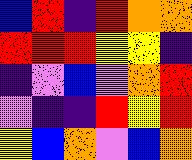[["blue", "red", "indigo", "red", "orange", "orange"], ["red", "red", "red", "yellow", "yellow", "indigo"], ["indigo", "violet", "blue", "violet", "orange", "red"], ["violet", "indigo", "indigo", "red", "yellow", "red"], ["yellow", "blue", "orange", "violet", "blue", "orange"]]